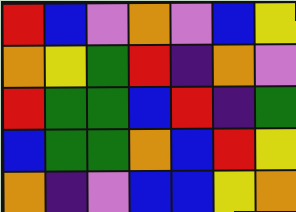[["red", "blue", "violet", "orange", "violet", "blue", "yellow"], ["orange", "yellow", "green", "red", "indigo", "orange", "violet"], ["red", "green", "green", "blue", "red", "indigo", "green"], ["blue", "green", "green", "orange", "blue", "red", "yellow"], ["orange", "indigo", "violet", "blue", "blue", "yellow", "orange"]]